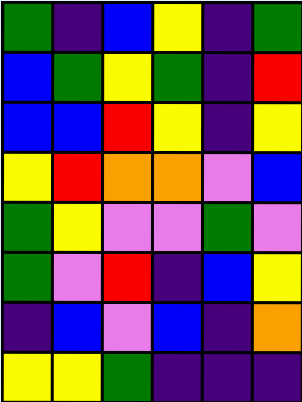[["green", "indigo", "blue", "yellow", "indigo", "green"], ["blue", "green", "yellow", "green", "indigo", "red"], ["blue", "blue", "red", "yellow", "indigo", "yellow"], ["yellow", "red", "orange", "orange", "violet", "blue"], ["green", "yellow", "violet", "violet", "green", "violet"], ["green", "violet", "red", "indigo", "blue", "yellow"], ["indigo", "blue", "violet", "blue", "indigo", "orange"], ["yellow", "yellow", "green", "indigo", "indigo", "indigo"]]